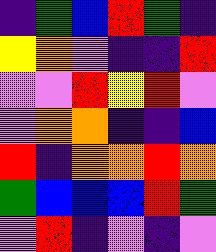[["indigo", "green", "blue", "red", "green", "indigo"], ["yellow", "orange", "violet", "indigo", "indigo", "red"], ["violet", "violet", "red", "yellow", "red", "violet"], ["violet", "orange", "orange", "indigo", "indigo", "blue"], ["red", "indigo", "orange", "orange", "red", "orange"], ["green", "blue", "blue", "blue", "red", "green"], ["violet", "red", "indigo", "violet", "indigo", "violet"]]